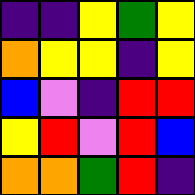[["indigo", "indigo", "yellow", "green", "yellow"], ["orange", "yellow", "yellow", "indigo", "yellow"], ["blue", "violet", "indigo", "red", "red"], ["yellow", "red", "violet", "red", "blue"], ["orange", "orange", "green", "red", "indigo"]]